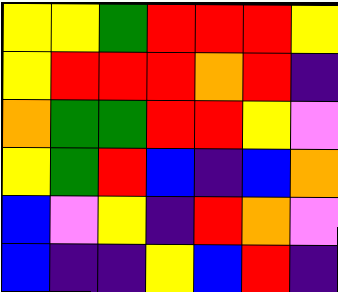[["yellow", "yellow", "green", "red", "red", "red", "yellow"], ["yellow", "red", "red", "red", "orange", "red", "indigo"], ["orange", "green", "green", "red", "red", "yellow", "violet"], ["yellow", "green", "red", "blue", "indigo", "blue", "orange"], ["blue", "violet", "yellow", "indigo", "red", "orange", "violet"], ["blue", "indigo", "indigo", "yellow", "blue", "red", "indigo"]]